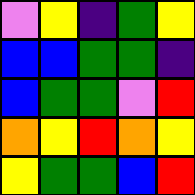[["violet", "yellow", "indigo", "green", "yellow"], ["blue", "blue", "green", "green", "indigo"], ["blue", "green", "green", "violet", "red"], ["orange", "yellow", "red", "orange", "yellow"], ["yellow", "green", "green", "blue", "red"]]